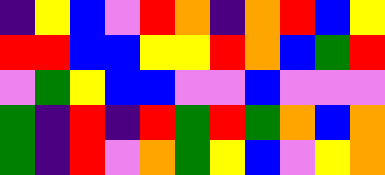[["indigo", "yellow", "blue", "violet", "red", "orange", "indigo", "orange", "red", "blue", "yellow"], ["red", "red", "blue", "blue", "yellow", "yellow", "red", "orange", "blue", "green", "red"], ["violet", "green", "yellow", "blue", "blue", "violet", "violet", "blue", "violet", "violet", "violet"], ["green", "indigo", "red", "indigo", "red", "green", "red", "green", "orange", "blue", "orange"], ["green", "indigo", "red", "violet", "orange", "green", "yellow", "blue", "violet", "yellow", "orange"]]